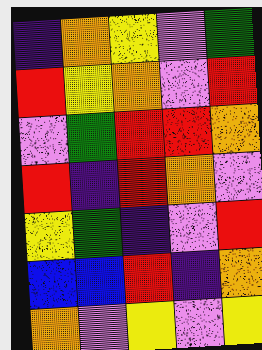[["indigo", "orange", "yellow", "violet", "green"], ["red", "yellow", "orange", "violet", "red"], ["violet", "green", "red", "red", "orange"], ["red", "indigo", "red", "orange", "violet"], ["yellow", "green", "indigo", "violet", "red"], ["blue", "blue", "red", "indigo", "orange"], ["orange", "violet", "yellow", "violet", "yellow"]]